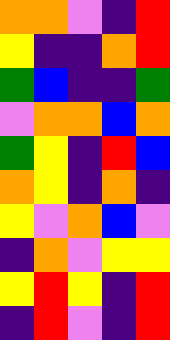[["orange", "orange", "violet", "indigo", "red"], ["yellow", "indigo", "indigo", "orange", "red"], ["green", "blue", "indigo", "indigo", "green"], ["violet", "orange", "orange", "blue", "orange"], ["green", "yellow", "indigo", "red", "blue"], ["orange", "yellow", "indigo", "orange", "indigo"], ["yellow", "violet", "orange", "blue", "violet"], ["indigo", "orange", "violet", "yellow", "yellow"], ["yellow", "red", "yellow", "indigo", "red"], ["indigo", "red", "violet", "indigo", "red"]]